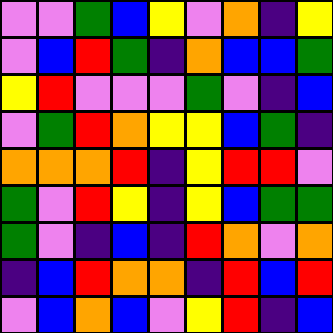[["violet", "violet", "green", "blue", "yellow", "violet", "orange", "indigo", "yellow"], ["violet", "blue", "red", "green", "indigo", "orange", "blue", "blue", "green"], ["yellow", "red", "violet", "violet", "violet", "green", "violet", "indigo", "blue"], ["violet", "green", "red", "orange", "yellow", "yellow", "blue", "green", "indigo"], ["orange", "orange", "orange", "red", "indigo", "yellow", "red", "red", "violet"], ["green", "violet", "red", "yellow", "indigo", "yellow", "blue", "green", "green"], ["green", "violet", "indigo", "blue", "indigo", "red", "orange", "violet", "orange"], ["indigo", "blue", "red", "orange", "orange", "indigo", "red", "blue", "red"], ["violet", "blue", "orange", "blue", "violet", "yellow", "red", "indigo", "blue"]]